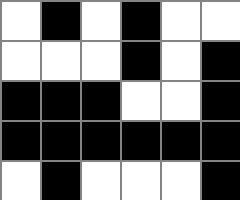[["white", "black", "white", "black", "white", "white"], ["white", "white", "white", "black", "white", "black"], ["black", "black", "black", "white", "white", "black"], ["black", "black", "black", "black", "black", "black"], ["white", "black", "white", "white", "white", "black"]]